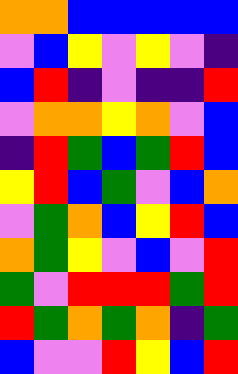[["orange", "orange", "blue", "blue", "blue", "blue", "blue"], ["violet", "blue", "yellow", "violet", "yellow", "violet", "indigo"], ["blue", "red", "indigo", "violet", "indigo", "indigo", "red"], ["violet", "orange", "orange", "yellow", "orange", "violet", "blue"], ["indigo", "red", "green", "blue", "green", "red", "blue"], ["yellow", "red", "blue", "green", "violet", "blue", "orange"], ["violet", "green", "orange", "blue", "yellow", "red", "blue"], ["orange", "green", "yellow", "violet", "blue", "violet", "red"], ["green", "violet", "red", "red", "red", "green", "red"], ["red", "green", "orange", "green", "orange", "indigo", "green"], ["blue", "violet", "violet", "red", "yellow", "blue", "red"]]